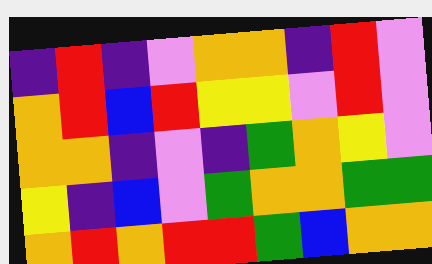[["indigo", "red", "indigo", "violet", "orange", "orange", "indigo", "red", "violet"], ["orange", "red", "blue", "red", "yellow", "yellow", "violet", "red", "violet"], ["orange", "orange", "indigo", "violet", "indigo", "green", "orange", "yellow", "violet"], ["yellow", "indigo", "blue", "violet", "green", "orange", "orange", "green", "green"], ["orange", "red", "orange", "red", "red", "green", "blue", "orange", "orange"]]